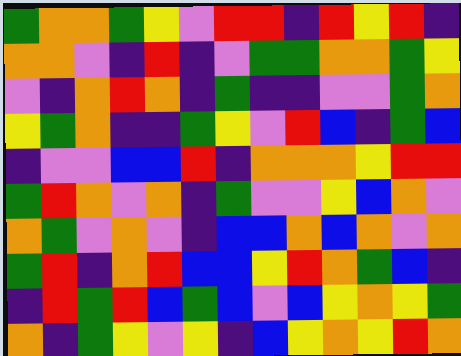[["green", "orange", "orange", "green", "yellow", "violet", "red", "red", "indigo", "red", "yellow", "red", "indigo"], ["orange", "orange", "violet", "indigo", "red", "indigo", "violet", "green", "green", "orange", "orange", "green", "yellow"], ["violet", "indigo", "orange", "red", "orange", "indigo", "green", "indigo", "indigo", "violet", "violet", "green", "orange"], ["yellow", "green", "orange", "indigo", "indigo", "green", "yellow", "violet", "red", "blue", "indigo", "green", "blue"], ["indigo", "violet", "violet", "blue", "blue", "red", "indigo", "orange", "orange", "orange", "yellow", "red", "red"], ["green", "red", "orange", "violet", "orange", "indigo", "green", "violet", "violet", "yellow", "blue", "orange", "violet"], ["orange", "green", "violet", "orange", "violet", "indigo", "blue", "blue", "orange", "blue", "orange", "violet", "orange"], ["green", "red", "indigo", "orange", "red", "blue", "blue", "yellow", "red", "orange", "green", "blue", "indigo"], ["indigo", "red", "green", "red", "blue", "green", "blue", "violet", "blue", "yellow", "orange", "yellow", "green"], ["orange", "indigo", "green", "yellow", "violet", "yellow", "indigo", "blue", "yellow", "orange", "yellow", "red", "orange"]]